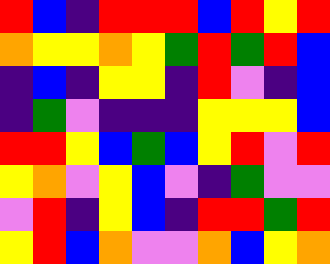[["red", "blue", "indigo", "red", "red", "red", "blue", "red", "yellow", "red"], ["orange", "yellow", "yellow", "orange", "yellow", "green", "red", "green", "red", "blue"], ["indigo", "blue", "indigo", "yellow", "yellow", "indigo", "red", "violet", "indigo", "blue"], ["indigo", "green", "violet", "indigo", "indigo", "indigo", "yellow", "yellow", "yellow", "blue"], ["red", "red", "yellow", "blue", "green", "blue", "yellow", "red", "violet", "red"], ["yellow", "orange", "violet", "yellow", "blue", "violet", "indigo", "green", "violet", "violet"], ["violet", "red", "indigo", "yellow", "blue", "indigo", "red", "red", "green", "red"], ["yellow", "red", "blue", "orange", "violet", "violet", "orange", "blue", "yellow", "orange"]]